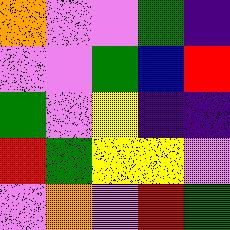[["orange", "violet", "violet", "green", "indigo"], ["violet", "violet", "green", "blue", "red"], ["green", "violet", "yellow", "indigo", "indigo"], ["red", "green", "yellow", "yellow", "violet"], ["violet", "orange", "violet", "red", "green"]]